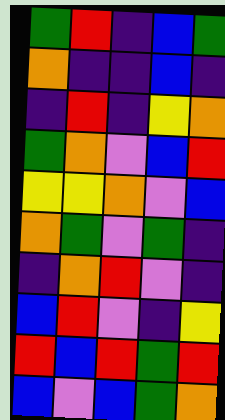[["green", "red", "indigo", "blue", "green"], ["orange", "indigo", "indigo", "blue", "indigo"], ["indigo", "red", "indigo", "yellow", "orange"], ["green", "orange", "violet", "blue", "red"], ["yellow", "yellow", "orange", "violet", "blue"], ["orange", "green", "violet", "green", "indigo"], ["indigo", "orange", "red", "violet", "indigo"], ["blue", "red", "violet", "indigo", "yellow"], ["red", "blue", "red", "green", "red"], ["blue", "violet", "blue", "green", "orange"]]